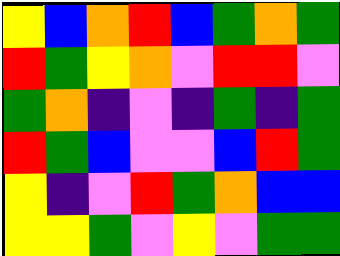[["yellow", "blue", "orange", "red", "blue", "green", "orange", "green"], ["red", "green", "yellow", "orange", "violet", "red", "red", "violet"], ["green", "orange", "indigo", "violet", "indigo", "green", "indigo", "green"], ["red", "green", "blue", "violet", "violet", "blue", "red", "green"], ["yellow", "indigo", "violet", "red", "green", "orange", "blue", "blue"], ["yellow", "yellow", "green", "violet", "yellow", "violet", "green", "green"]]